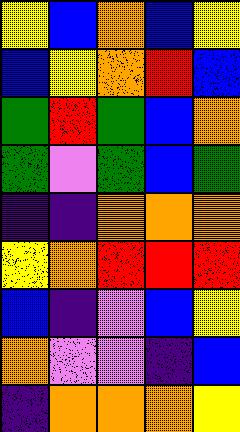[["yellow", "blue", "orange", "blue", "yellow"], ["blue", "yellow", "orange", "red", "blue"], ["green", "red", "green", "blue", "orange"], ["green", "violet", "green", "blue", "green"], ["indigo", "indigo", "orange", "orange", "orange"], ["yellow", "orange", "red", "red", "red"], ["blue", "indigo", "violet", "blue", "yellow"], ["orange", "violet", "violet", "indigo", "blue"], ["indigo", "orange", "orange", "orange", "yellow"]]